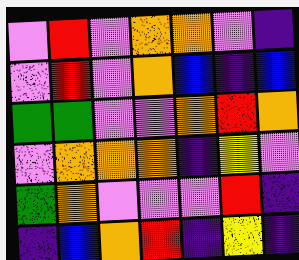[["violet", "red", "violet", "orange", "orange", "violet", "indigo"], ["violet", "red", "violet", "orange", "blue", "indigo", "blue"], ["green", "green", "violet", "violet", "orange", "red", "orange"], ["violet", "orange", "orange", "orange", "indigo", "yellow", "violet"], ["green", "orange", "violet", "violet", "violet", "red", "indigo"], ["indigo", "blue", "orange", "red", "indigo", "yellow", "indigo"]]